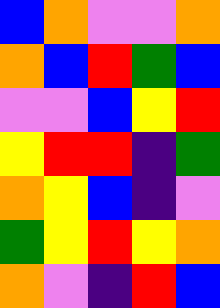[["blue", "orange", "violet", "violet", "orange"], ["orange", "blue", "red", "green", "blue"], ["violet", "violet", "blue", "yellow", "red"], ["yellow", "red", "red", "indigo", "green"], ["orange", "yellow", "blue", "indigo", "violet"], ["green", "yellow", "red", "yellow", "orange"], ["orange", "violet", "indigo", "red", "blue"]]